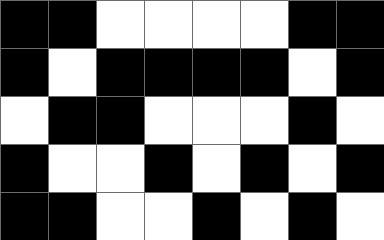[["black", "black", "white", "white", "white", "white", "black", "black"], ["black", "white", "black", "black", "black", "black", "white", "black"], ["white", "black", "black", "white", "white", "white", "black", "white"], ["black", "white", "white", "black", "white", "black", "white", "black"], ["black", "black", "white", "white", "black", "white", "black", "white"]]